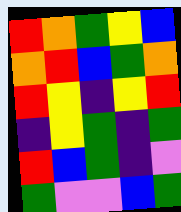[["red", "orange", "green", "yellow", "blue"], ["orange", "red", "blue", "green", "orange"], ["red", "yellow", "indigo", "yellow", "red"], ["indigo", "yellow", "green", "indigo", "green"], ["red", "blue", "green", "indigo", "violet"], ["green", "violet", "violet", "blue", "green"]]